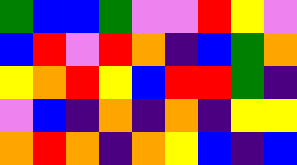[["green", "blue", "blue", "green", "violet", "violet", "red", "yellow", "violet"], ["blue", "red", "violet", "red", "orange", "indigo", "blue", "green", "orange"], ["yellow", "orange", "red", "yellow", "blue", "red", "red", "green", "indigo"], ["violet", "blue", "indigo", "orange", "indigo", "orange", "indigo", "yellow", "yellow"], ["orange", "red", "orange", "indigo", "orange", "yellow", "blue", "indigo", "blue"]]